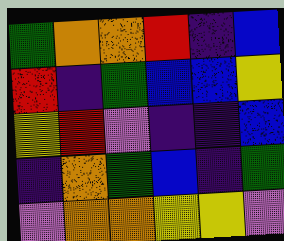[["green", "orange", "orange", "red", "indigo", "blue"], ["red", "indigo", "green", "blue", "blue", "yellow"], ["yellow", "red", "violet", "indigo", "indigo", "blue"], ["indigo", "orange", "green", "blue", "indigo", "green"], ["violet", "orange", "orange", "yellow", "yellow", "violet"]]